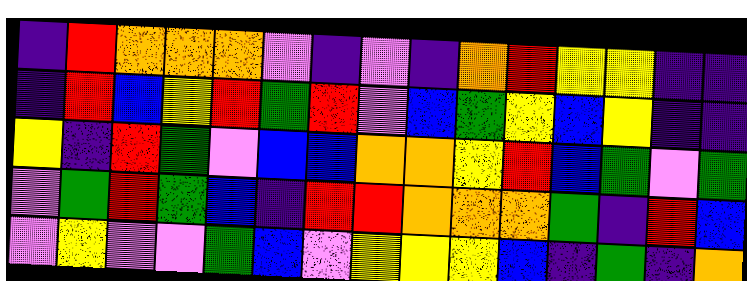[["indigo", "red", "orange", "orange", "orange", "violet", "indigo", "violet", "indigo", "orange", "red", "yellow", "yellow", "indigo", "indigo"], ["indigo", "red", "blue", "yellow", "red", "green", "red", "violet", "blue", "green", "yellow", "blue", "yellow", "indigo", "indigo"], ["yellow", "indigo", "red", "green", "violet", "blue", "blue", "orange", "orange", "yellow", "red", "blue", "green", "violet", "green"], ["violet", "green", "red", "green", "blue", "indigo", "red", "red", "orange", "orange", "orange", "green", "indigo", "red", "blue"], ["violet", "yellow", "violet", "violet", "green", "blue", "violet", "yellow", "yellow", "yellow", "blue", "indigo", "green", "indigo", "orange"]]